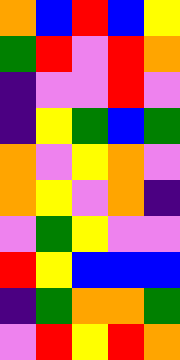[["orange", "blue", "red", "blue", "yellow"], ["green", "red", "violet", "red", "orange"], ["indigo", "violet", "violet", "red", "violet"], ["indigo", "yellow", "green", "blue", "green"], ["orange", "violet", "yellow", "orange", "violet"], ["orange", "yellow", "violet", "orange", "indigo"], ["violet", "green", "yellow", "violet", "violet"], ["red", "yellow", "blue", "blue", "blue"], ["indigo", "green", "orange", "orange", "green"], ["violet", "red", "yellow", "red", "orange"]]